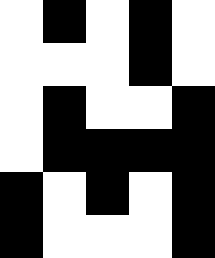[["white", "black", "white", "black", "white"], ["white", "white", "white", "black", "white"], ["white", "black", "white", "white", "black"], ["white", "black", "black", "black", "black"], ["black", "white", "black", "white", "black"], ["black", "white", "white", "white", "black"]]